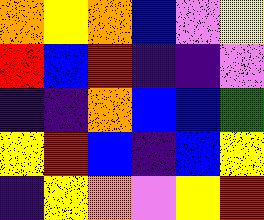[["orange", "yellow", "orange", "blue", "violet", "yellow"], ["red", "blue", "red", "indigo", "indigo", "violet"], ["indigo", "indigo", "orange", "blue", "blue", "green"], ["yellow", "red", "blue", "indigo", "blue", "yellow"], ["indigo", "yellow", "orange", "violet", "yellow", "red"]]